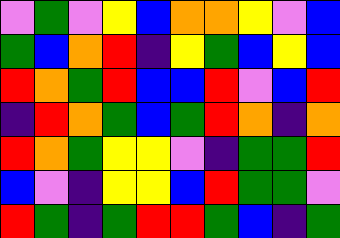[["violet", "green", "violet", "yellow", "blue", "orange", "orange", "yellow", "violet", "blue"], ["green", "blue", "orange", "red", "indigo", "yellow", "green", "blue", "yellow", "blue"], ["red", "orange", "green", "red", "blue", "blue", "red", "violet", "blue", "red"], ["indigo", "red", "orange", "green", "blue", "green", "red", "orange", "indigo", "orange"], ["red", "orange", "green", "yellow", "yellow", "violet", "indigo", "green", "green", "red"], ["blue", "violet", "indigo", "yellow", "yellow", "blue", "red", "green", "green", "violet"], ["red", "green", "indigo", "green", "red", "red", "green", "blue", "indigo", "green"]]